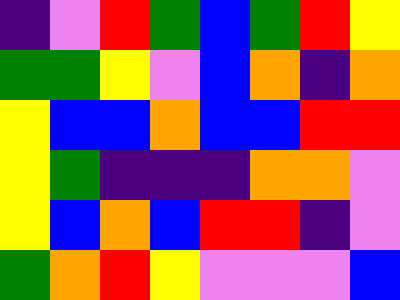[["indigo", "violet", "red", "green", "blue", "green", "red", "yellow"], ["green", "green", "yellow", "violet", "blue", "orange", "indigo", "orange"], ["yellow", "blue", "blue", "orange", "blue", "blue", "red", "red"], ["yellow", "green", "indigo", "indigo", "indigo", "orange", "orange", "violet"], ["yellow", "blue", "orange", "blue", "red", "red", "indigo", "violet"], ["green", "orange", "red", "yellow", "violet", "violet", "violet", "blue"]]